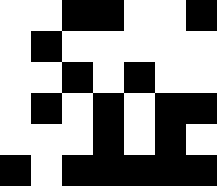[["white", "white", "black", "black", "white", "white", "black"], ["white", "black", "white", "white", "white", "white", "white"], ["white", "white", "black", "white", "black", "white", "white"], ["white", "black", "white", "black", "white", "black", "black"], ["white", "white", "white", "black", "white", "black", "white"], ["black", "white", "black", "black", "black", "black", "black"]]